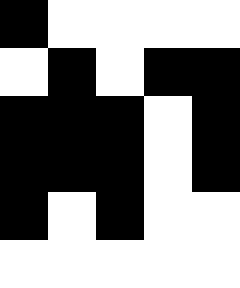[["black", "white", "white", "white", "white"], ["white", "black", "white", "black", "black"], ["black", "black", "black", "white", "black"], ["black", "black", "black", "white", "black"], ["black", "white", "black", "white", "white"], ["white", "white", "white", "white", "white"]]